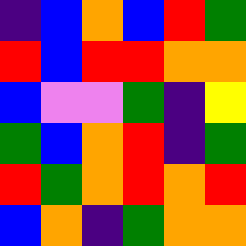[["indigo", "blue", "orange", "blue", "red", "green"], ["red", "blue", "red", "red", "orange", "orange"], ["blue", "violet", "violet", "green", "indigo", "yellow"], ["green", "blue", "orange", "red", "indigo", "green"], ["red", "green", "orange", "red", "orange", "red"], ["blue", "orange", "indigo", "green", "orange", "orange"]]